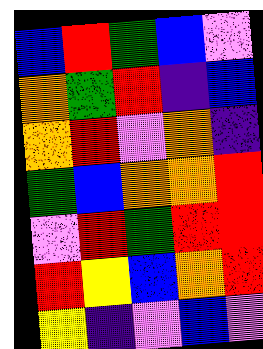[["blue", "red", "green", "blue", "violet"], ["orange", "green", "red", "indigo", "blue"], ["orange", "red", "violet", "orange", "indigo"], ["green", "blue", "orange", "orange", "red"], ["violet", "red", "green", "red", "red"], ["red", "yellow", "blue", "orange", "red"], ["yellow", "indigo", "violet", "blue", "violet"]]